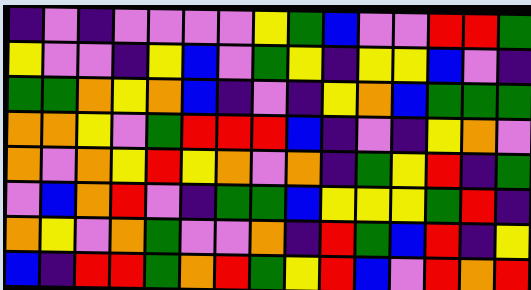[["indigo", "violet", "indigo", "violet", "violet", "violet", "violet", "yellow", "green", "blue", "violet", "violet", "red", "red", "green"], ["yellow", "violet", "violet", "indigo", "yellow", "blue", "violet", "green", "yellow", "indigo", "yellow", "yellow", "blue", "violet", "indigo"], ["green", "green", "orange", "yellow", "orange", "blue", "indigo", "violet", "indigo", "yellow", "orange", "blue", "green", "green", "green"], ["orange", "orange", "yellow", "violet", "green", "red", "red", "red", "blue", "indigo", "violet", "indigo", "yellow", "orange", "violet"], ["orange", "violet", "orange", "yellow", "red", "yellow", "orange", "violet", "orange", "indigo", "green", "yellow", "red", "indigo", "green"], ["violet", "blue", "orange", "red", "violet", "indigo", "green", "green", "blue", "yellow", "yellow", "yellow", "green", "red", "indigo"], ["orange", "yellow", "violet", "orange", "green", "violet", "violet", "orange", "indigo", "red", "green", "blue", "red", "indigo", "yellow"], ["blue", "indigo", "red", "red", "green", "orange", "red", "green", "yellow", "red", "blue", "violet", "red", "orange", "red"]]